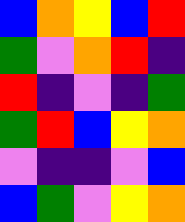[["blue", "orange", "yellow", "blue", "red"], ["green", "violet", "orange", "red", "indigo"], ["red", "indigo", "violet", "indigo", "green"], ["green", "red", "blue", "yellow", "orange"], ["violet", "indigo", "indigo", "violet", "blue"], ["blue", "green", "violet", "yellow", "orange"]]